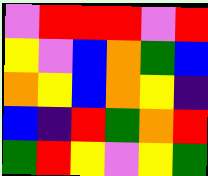[["violet", "red", "red", "red", "violet", "red"], ["yellow", "violet", "blue", "orange", "green", "blue"], ["orange", "yellow", "blue", "orange", "yellow", "indigo"], ["blue", "indigo", "red", "green", "orange", "red"], ["green", "red", "yellow", "violet", "yellow", "green"]]